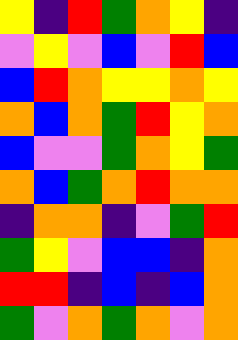[["yellow", "indigo", "red", "green", "orange", "yellow", "indigo"], ["violet", "yellow", "violet", "blue", "violet", "red", "blue"], ["blue", "red", "orange", "yellow", "yellow", "orange", "yellow"], ["orange", "blue", "orange", "green", "red", "yellow", "orange"], ["blue", "violet", "violet", "green", "orange", "yellow", "green"], ["orange", "blue", "green", "orange", "red", "orange", "orange"], ["indigo", "orange", "orange", "indigo", "violet", "green", "red"], ["green", "yellow", "violet", "blue", "blue", "indigo", "orange"], ["red", "red", "indigo", "blue", "indigo", "blue", "orange"], ["green", "violet", "orange", "green", "orange", "violet", "orange"]]